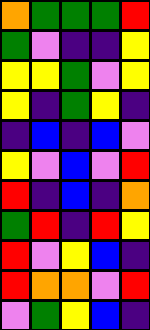[["orange", "green", "green", "green", "red"], ["green", "violet", "indigo", "indigo", "yellow"], ["yellow", "yellow", "green", "violet", "yellow"], ["yellow", "indigo", "green", "yellow", "indigo"], ["indigo", "blue", "indigo", "blue", "violet"], ["yellow", "violet", "blue", "violet", "red"], ["red", "indigo", "blue", "indigo", "orange"], ["green", "red", "indigo", "red", "yellow"], ["red", "violet", "yellow", "blue", "indigo"], ["red", "orange", "orange", "violet", "red"], ["violet", "green", "yellow", "blue", "indigo"]]